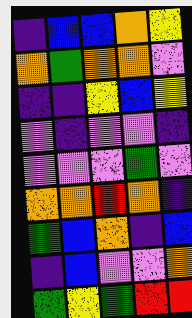[["indigo", "blue", "blue", "orange", "yellow"], ["orange", "green", "orange", "orange", "violet"], ["indigo", "indigo", "yellow", "blue", "yellow"], ["violet", "indigo", "violet", "violet", "indigo"], ["violet", "violet", "violet", "green", "violet"], ["orange", "orange", "red", "orange", "indigo"], ["green", "blue", "orange", "indigo", "blue"], ["indigo", "blue", "violet", "violet", "orange"], ["green", "yellow", "green", "red", "red"]]